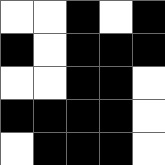[["white", "white", "black", "white", "black"], ["black", "white", "black", "black", "black"], ["white", "white", "black", "black", "white"], ["black", "black", "black", "black", "white"], ["white", "black", "black", "black", "white"]]